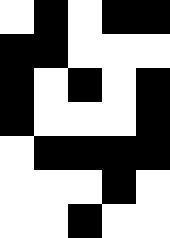[["white", "black", "white", "black", "black"], ["black", "black", "white", "white", "white"], ["black", "white", "black", "white", "black"], ["black", "white", "white", "white", "black"], ["white", "black", "black", "black", "black"], ["white", "white", "white", "black", "white"], ["white", "white", "black", "white", "white"]]